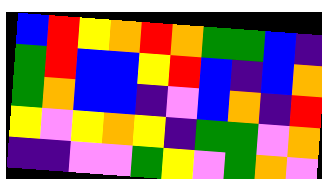[["blue", "red", "yellow", "orange", "red", "orange", "green", "green", "blue", "indigo"], ["green", "red", "blue", "blue", "yellow", "red", "blue", "indigo", "blue", "orange"], ["green", "orange", "blue", "blue", "indigo", "violet", "blue", "orange", "indigo", "red"], ["yellow", "violet", "yellow", "orange", "yellow", "indigo", "green", "green", "violet", "orange"], ["indigo", "indigo", "violet", "violet", "green", "yellow", "violet", "green", "orange", "violet"]]